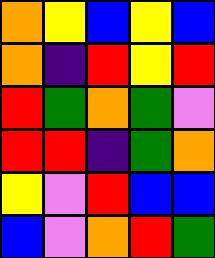[["orange", "yellow", "blue", "yellow", "blue"], ["orange", "indigo", "red", "yellow", "red"], ["red", "green", "orange", "green", "violet"], ["red", "red", "indigo", "green", "orange"], ["yellow", "violet", "red", "blue", "blue"], ["blue", "violet", "orange", "red", "green"]]